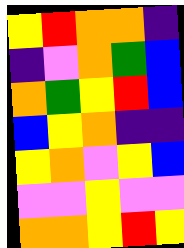[["yellow", "red", "orange", "orange", "indigo"], ["indigo", "violet", "orange", "green", "blue"], ["orange", "green", "yellow", "red", "blue"], ["blue", "yellow", "orange", "indigo", "indigo"], ["yellow", "orange", "violet", "yellow", "blue"], ["violet", "violet", "yellow", "violet", "violet"], ["orange", "orange", "yellow", "red", "yellow"]]